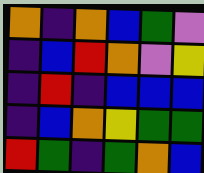[["orange", "indigo", "orange", "blue", "green", "violet"], ["indigo", "blue", "red", "orange", "violet", "yellow"], ["indigo", "red", "indigo", "blue", "blue", "blue"], ["indigo", "blue", "orange", "yellow", "green", "green"], ["red", "green", "indigo", "green", "orange", "blue"]]